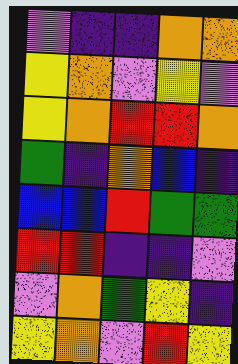[["violet", "indigo", "indigo", "orange", "orange"], ["yellow", "orange", "violet", "yellow", "violet"], ["yellow", "orange", "red", "red", "orange"], ["green", "indigo", "orange", "blue", "indigo"], ["blue", "blue", "red", "green", "green"], ["red", "red", "indigo", "indigo", "violet"], ["violet", "orange", "green", "yellow", "indigo"], ["yellow", "orange", "violet", "red", "yellow"]]